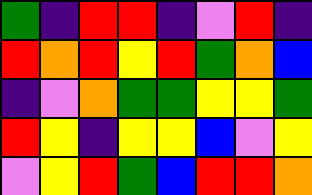[["green", "indigo", "red", "red", "indigo", "violet", "red", "indigo"], ["red", "orange", "red", "yellow", "red", "green", "orange", "blue"], ["indigo", "violet", "orange", "green", "green", "yellow", "yellow", "green"], ["red", "yellow", "indigo", "yellow", "yellow", "blue", "violet", "yellow"], ["violet", "yellow", "red", "green", "blue", "red", "red", "orange"]]